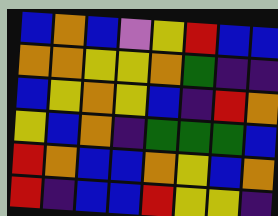[["blue", "orange", "blue", "violet", "yellow", "red", "blue", "blue"], ["orange", "orange", "yellow", "yellow", "orange", "green", "indigo", "indigo"], ["blue", "yellow", "orange", "yellow", "blue", "indigo", "red", "orange"], ["yellow", "blue", "orange", "indigo", "green", "green", "green", "blue"], ["red", "orange", "blue", "blue", "orange", "yellow", "blue", "orange"], ["red", "indigo", "blue", "blue", "red", "yellow", "yellow", "indigo"]]